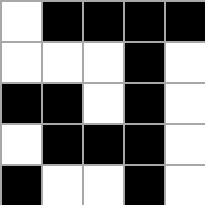[["white", "black", "black", "black", "black"], ["white", "white", "white", "black", "white"], ["black", "black", "white", "black", "white"], ["white", "black", "black", "black", "white"], ["black", "white", "white", "black", "white"]]